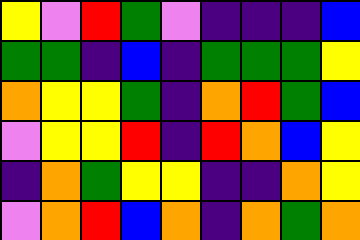[["yellow", "violet", "red", "green", "violet", "indigo", "indigo", "indigo", "blue"], ["green", "green", "indigo", "blue", "indigo", "green", "green", "green", "yellow"], ["orange", "yellow", "yellow", "green", "indigo", "orange", "red", "green", "blue"], ["violet", "yellow", "yellow", "red", "indigo", "red", "orange", "blue", "yellow"], ["indigo", "orange", "green", "yellow", "yellow", "indigo", "indigo", "orange", "yellow"], ["violet", "orange", "red", "blue", "orange", "indigo", "orange", "green", "orange"]]